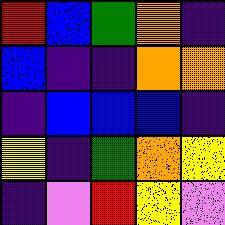[["red", "blue", "green", "orange", "indigo"], ["blue", "indigo", "indigo", "orange", "orange"], ["indigo", "blue", "blue", "blue", "indigo"], ["yellow", "indigo", "green", "orange", "yellow"], ["indigo", "violet", "red", "yellow", "violet"]]